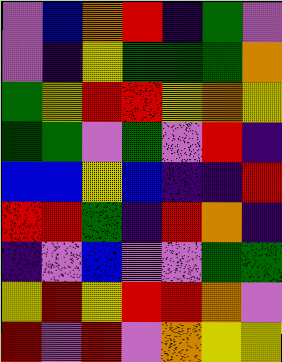[["violet", "blue", "orange", "red", "indigo", "green", "violet"], ["violet", "indigo", "yellow", "green", "green", "green", "orange"], ["green", "yellow", "red", "red", "yellow", "orange", "yellow"], ["green", "green", "violet", "green", "violet", "red", "indigo"], ["blue", "blue", "yellow", "blue", "indigo", "indigo", "red"], ["red", "red", "green", "indigo", "red", "orange", "indigo"], ["indigo", "violet", "blue", "violet", "violet", "green", "green"], ["yellow", "red", "yellow", "red", "red", "orange", "violet"], ["red", "violet", "red", "violet", "orange", "yellow", "yellow"]]